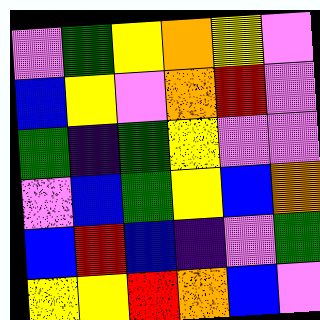[["violet", "green", "yellow", "orange", "yellow", "violet"], ["blue", "yellow", "violet", "orange", "red", "violet"], ["green", "indigo", "green", "yellow", "violet", "violet"], ["violet", "blue", "green", "yellow", "blue", "orange"], ["blue", "red", "blue", "indigo", "violet", "green"], ["yellow", "yellow", "red", "orange", "blue", "violet"]]